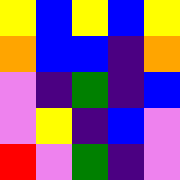[["yellow", "blue", "yellow", "blue", "yellow"], ["orange", "blue", "blue", "indigo", "orange"], ["violet", "indigo", "green", "indigo", "blue"], ["violet", "yellow", "indigo", "blue", "violet"], ["red", "violet", "green", "indigo", "violet"]]